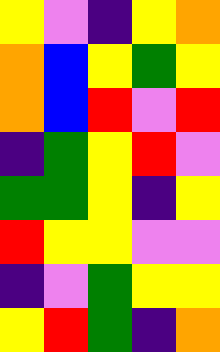[["yellow", "violet", "indigo", "yellow", "orange"], ["orange", "blue", "yellow", "green", "yellow"], ["orange", "blue", "red", "violet", "red"], ["indigo", "green", "yellow", "red", "violet"], ["green", "green", "yellow", "indigo", "yellow"], ["red", "yellow", "yellow", "violet", "violet"], ["indigo", "violet", "green", "yellow", "yellow"], ["yellow", "red", "green", "indigo", "orange"]]